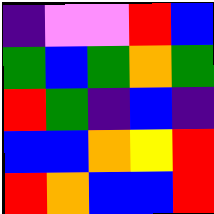[["indigo", "violet", "violet", "red", "blue"], ["green", "blue", "green", "orange", "green"], ["red", "green", "indigo", "blue", "indigo"], ["blue", "blue", "orange", "yellow", "red"], ["red", "orange", "blue", "blue", "red"]]